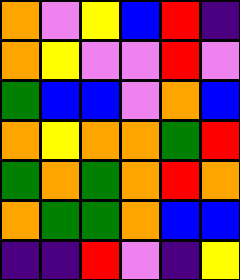[["orange", "violet", "yellow", "blue", "red", "indigo"], ["orange", "yellow", "violet", "violet", "red", "violet"], ["green", "blue", "blue", "violet", "orange", "blue"], ["orange", "yellow", "orange", "orange", "green", "red"], ["green", "orange", "green", "orange", "red", "orange"], ["orange", "green", "green", "orange", "blue", "blue"], ["indigo", "indigo", "red", "violet", "indigo", "yellow"]]